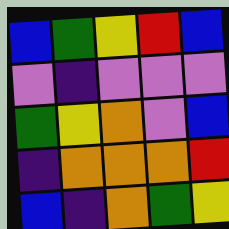[["blue", "green", "yellow", "red", "blue"], ["violet", "indigo", "violet", "violet", "violet"], ["green", "yellow", "orange", "violet", "blue"], ["indigo", "orange", "orange", "orange", "red"], ["blue", "indigo", "orange", "green", "yellow"]]